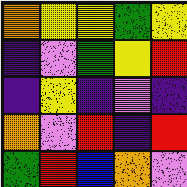[["orange", "yellow", "yellow", "green", "yellow"], ["indigo", "violet", "green", "yellow", "red"], ["indigo", "yellow", "indigo", "violet", "indigo"], ["orange", "violet", "red", "indigo", "red"], ["green", "red", "blue", "orange", "violet"]]